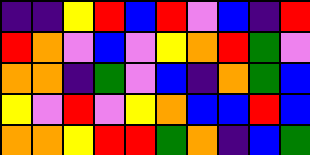[["indigo", "indigo", "yellow", "red", "blue", "red", "violet", "blue", "indigo", "red"], ["red", "orange", "violet", "blue", "violet", "yellow", "orange", "red", "green", "violet"], ["orange", "orange", "indigo", "green", "violet", "blue", "indigo", "orange", "green", "blue"], ["yellow", "violet", "red", "violet", "yellow", "orange", "blue", "blue", "red", "blue"], ["orange", "orange", "yellow", "red", "red", "green", "orange", "indigo", "blue", "green"]]